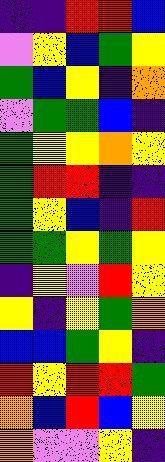[["indigo", "indigo", "red", "red", "blue"], ["violet", "yellow", "blue", "green", "yellow"], ["green", "blue", "yellow", "indigo", "orange"], ["violet", "green", "green", "blue", "indigo"], ["green", "yellow", "yellow", "orange", "yellow"], ["green", "red", "red", "indigo", "indigo"], ["green", "yellow", "blue", "indigo", "red"], ["green", "green", "yellow", "green", "yellow"], ["indigo", "yellow", "violet", "red", "yellow"], ["yellow", "indigo", "yellow", "green", "orange"], ["blue", "blue", "green", "yellow", "indigo"], ["red", "yellow", "red", "red", "green"], ["orange", "blue", "red", "blue", "yellow"], ["orange", "violet", "violet", "yellow", "indigo"]]